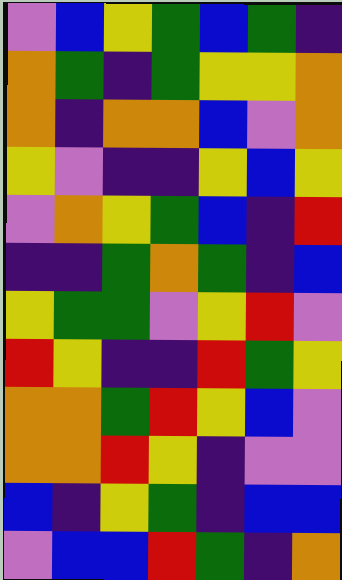[["violet", "blue", "yellow", "green", "blue", "green", "indigo"], ["orange", "green", "indigo", "green", "yellow", "yellow", "orange"], ["orange", "indigo", "orange", "orange", "blue", "violet", "orange"], ["yellow", "violet", "indigo", "indigo", "yellow", "blue", "yellow"], ["violet", "orange", "yellow", "green", "blue", "indigo", "red"], ["indigo", "indigo", "green", "orange", "green", "indigo", "blue"], ["yellow", "green", "green", "violet", "yellow", "red", "violet"], ["red", "yellow", "indigo", "indigo", "red", "green", "yellow"], ["orange", "orange", "green", "red", "yellow", "blue", "violet"], ["orange", "orange", "red", "yellow", "indigo", "violet", "violet"], ["blue", "indigo", "yellow", "green", "indigo", "blue", "blue"], ["violet", "blue", "blue", "red", "green", "indigo", "orange"]]